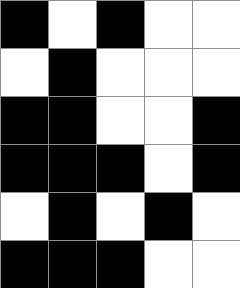[["black", "white", "black", "white", "white"], ["white", "black", "white", "white", "white"], ["black", "black", "white", "white", "black"], ["black", "black", "black", "white", "black"], ["white", "black", "white", "black", "white"], ["black", "black", "black", "white", "white"]]